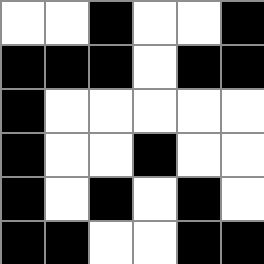[["white", "white", "black", "white", "white", "black"], ["black", "black", "black", "white", "black", "black"], ["black", "white", "white", "white", "white", "white"], ["black", "white", "white", "black", "white", "white"], ["black", "white", "black", "white", "black", "white"], ["black", "black", "white", "white", "black", "black"]]